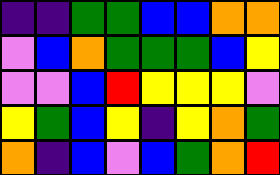[["indigo", "indigo", "green", "green", "blue", "blue", "orange", "orange"], ["violet", "blue", "orange", "green", "green", "green", "blue", "yellow"], ["violet", "violet", "blue", "red", "yellow", "yellow", "yellow", "violet"], ["yellow", "green", "blue", "yellow", "indigo", "yellow", "orange", "green"], ["orange", "indigo", "blue", "violet", "blue", "green", "orange", "red"]]